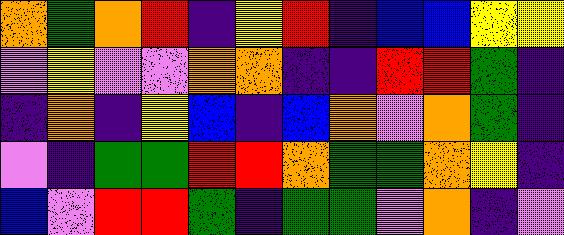[["orange", "green", "orange", "red", "indigo", "yellow", "red", "indigo", "blue", "blue", "yellow", "yellow"], ["violet", "yellow", "violet", "violet", "orange", "orange", "indigo", "indigo", "red", "red", "green", "indigo"], ["indigo", "orange", "indigo", "yellow", "blue", "indigo", "blue", "orange", "violet", "orange", "green", "indigo"], ["violet", "indigo", "green", "green", "red", "red", "orange", "green", "green", "orange", "yellow", "indigo"], ["blue", "violet", "red", "red", "green", "indigo", "green", "green", "violet", "orange", "indigo", "violet"]]